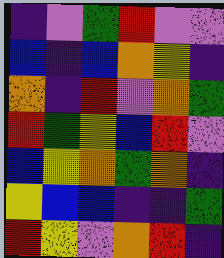[["indigo", "violet", "green", "red", "violet", "violet"], ["blue", "indigo", "blue", "orange", "yellow", "indigo"], ["orange", "indigo", "red", "violet", "orange", "green"], ["red", "green", "yellow", "blue", "red", "violet"], ["blue", "yellow", "orange", "green", "orange", "indigo"], ["yellow", "blue", "blue", "indigo", "indigo", "green"], ["red", "yellow", "violet", "orange", "red", "indigo"]]